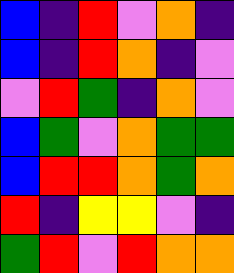[["blue", "indigo", "red", "violet", "orange", "indigo"], ["blue", "indigo", "red", "orange", "indigo", "violet"], ["violet", "red", "green", "indigo", "orange", "violet"], ["blue", "green", "violet", "orange", "green", "green"], ["blue", "red", "red", "orange", "green", "orange"], ["red", "indigo", "yellow", "yellow", "violet", "indigo"], ["green", "red", "violet", "red", "orange", "orange"]]